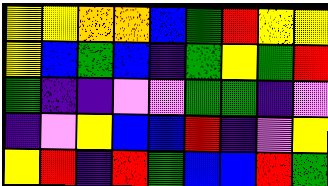[["yellow", "yellow", "orange", "orange", "blue", "green", "red", "yellow", "yellow"], ["yellow", "blue", "green", "blue", "indigo", "green", "yellow", "green", "red"], ["green", "indigo", "indigo", "violet", "violet", "green", "green", "indigo", "violet"], ["indigo", "violet", "yellow", "blue", "blue", "red", "indigo", "violet", "yellow"], ["yellow", "red", "indigo", "red", "green", "blue", "blue", "red", "green"]]